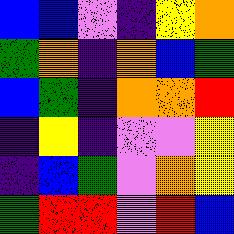[["blue", "blue", "violet", "indigo", "yellow", "orange"], ["green", "orange", "indigo", "orange", "blue", "green"], ["blue", "green", "indigo", "orange", "orange", "red"], ["indigo", "yellow", "indigo", "violet", "violet", "yellow"], ["indigo", "blue", "green", "violet", "orange", "yellow"], ["green", "red", "red", "violet", "red", "blue"]]